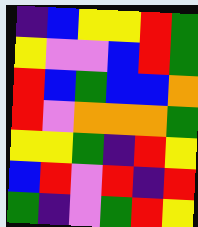[["indigo", "blue", "yellow", "yellow", "red", "green"], ["yellow", "violet", "violet", "blue", "red", "green"], ["red", "blue", "green", "blue", "blue", "orange"], ["red", "violet", "orange", "orange", "orange", "green"], ["yellow", "yellow", "green", "indigo", "red", "yellow"], ["blue", "red", "violet", "red", "indigo", "red"], ["green", "indigo", "violet", "green", "red", "yellow"]]